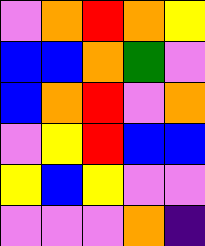[["violet", "orange", "red", "orange", "yellow"], ["blue", "blue", "orange", "green", "violet"], ["blue", "orange", "red", "violet", "orange"], ["violet", "yellow", "red", "blue", "blue"], ["yellow", "blue", "yellow", "violet", "violet"], ["violet", "violet", "violet", "orange", "indigo"]]